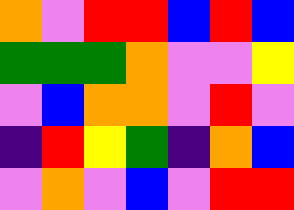[["orange", "violet", "red", "red", "blue", "red", "blue"], ["green", "green", "green", "orange", "violet", "violet", "yellow"], ["violet", "blue", "orange", "orange", "violet", "red", "violet"], ["indigo", "red", "yellow", "green", "indigo", "orange", "blue"], ["violet", "orange", "violet", "blue", "violet", "red", "red"]]